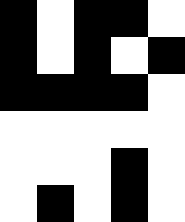[["black", "white", "black", "black", "white"], ["black", "white", "black", "white", "black"], ["black", "black", "black", "black", "white"], ["white", "white", "white", "white", "white"], ["white", "white", "white", "black", "white"], ["white", "black", "white", "black", "white"]]